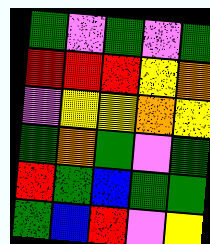[["green", "violet", "green", "violet", "green"], ["red", "red", "red", "yellow", "orange"], ["violet", "yellow", "yellow", "orange", "yellow"], ["green", "orange", "green", "violet", "green"], ["red", "green", "blue", "green", "green"], ["green", "blue", "red", "violet", "yellow"]]